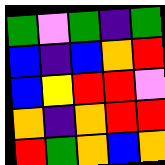[["green", "violet", "green", "indigo", "green"], ["blue", "indigo", "blue", "orange", "red"], ["blue", "yellow", "red", "red", "violet"], ["orange", "indigo", "orange", "red", "red"], ["red", "green", "orange", "blue", "orange"]]